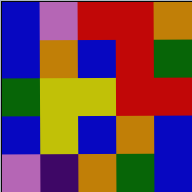[["blue", "violet", "red", "red", "orange"], ["blue", "orange", "blue", "red", "green"], ["green", "yellow", "yellow", "red", "red"], ["blue", "yellow", "blue", "orange", "blue"], ["violet", "indigo", "orange", "green", "blue"]]